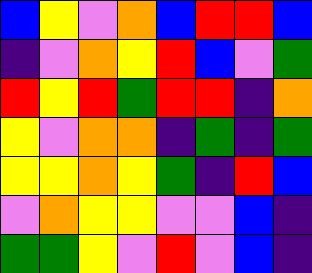[["blue", "yellow", "violet", "orange", "blue", "red", "red", "blue"], ["indigo", "violet", "orange", "yellow", "red", "blue", "violet", "green"], ["red", "yellow", "red", "green", "red", "red", "indigo", "orange"], ["yellow", "violet", "orange", "orange", "indigo", "green", "indigo", "green"], ["yellow", "yellow", "orange", "yellow", "green", "indigo", "red", "blue"], ["violet", "orange", "yellow", "yellow", "violet", "violet", "blue", "indigo"], ["green", "green", "yellow", "violet", "red", "violet", "blue", "indigo"]]